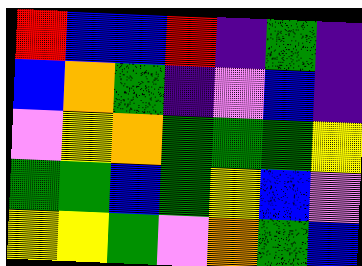[["red", "blue", "blue", "red", "indigo", "green", "indigo"], ["blue", "orange", "green", "indigo", "violet", "blue", "indigo"], ["violet", "yellow", "orange", "green", "green", "green", "yellow"], ["green", "green", "blue", "green", "yellow", "blue", "violet"], ["yellow", "yellow", "green", "violet", "orange", "green", "blue"]]